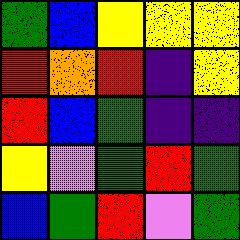[["green", "blue", "yellow", "yellow", "yellow"], ["red", "orange", "red", "indigo", "yellow"], ["red", "blue", "green", "indigo", "indigo"], ["yellow", "violet", "green", "red", "green"], ["blue", "green", "red", "violet", "green"]]